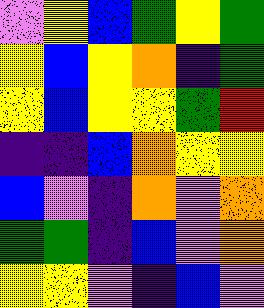[["violet", "yellow", "blue", "green", "yellow", "green"], ["yellow", "blue", "yellow", "orange", "indigo", "green"], ["yellow", "blue", "yellow", "yellow", "green", "red"], ["indigo", "indigo", "blue", "orange", "yellow", "yellow"], ["blue", "violet", "indigo", "orange", "violet", "orange"], ["green", "green", "indigo", "blue", "violet", "orange"], ["yellow", "yellow", "violet", "indigo", "blue", "violet"]]